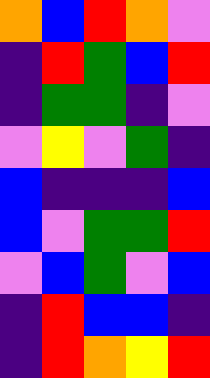[["orange", "blue", "red", "orange", "violet"], ["indigo", "red", "green", "blue", "red"], ["indigo", "green", "green", "indigo", "violet"], ["violet", "yellow", "violet", "green", "indigo"], ["blue", "indigo", "indigo", "indigo", "blue"], ["blue", "violet", "green", "green", "red"], ["violet", "blue", "green", "violet", "blue"], ["indigo", "red", "blue", "blue", "indigo"], ["indigo", "red", "orange", "yellow", "red"]]